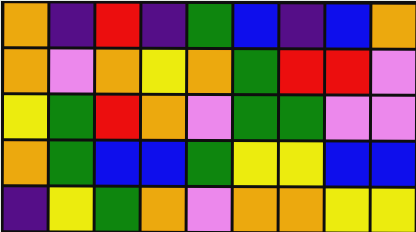[["orange", "indigo", "red", "indigo", "green", "blue", "indigo", "blue", "orange"], ["orange", "violet", "orange", "yellow", "orange", "green", "red", "red", "violet"], ["yellow", "green", "red", "orange", "violet", "green", "green", "violet", "violet"], ["orange", "green", "blue", "blue", "green", "yellow", "yellow", "blue", "blue"], ["indigo", "yellow", "green", "orange", "violet", "orange", "orange", "yellow", "yellow"]]